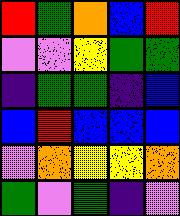[["red", "green", "orange", "blue", "red"], ["violet", "violet", "yellow", "green", "green"], ["indigo", "green", "green", "indigo", "blue"], ["blue", "red", "blue", "blue", "blue"], ["violet", "orange", "yellow", "yellow", "orange"], ["green", "violet", "green", "indigo", "violet"]]